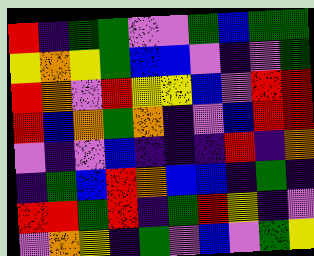[["red", "indigo", "green", "green", "violet", "violet", "green", "blue", "green", "green"], ["yellow", "orange", "yellow", "green", "blue", "blue", "violet", "indigo", "violet", "green"], ["red", "orange", "violet", "red", "yellow", "yellow", "blue", "violet", "red", "red"], ["red", "blue", "orange", "green", "orange", "indigo", "violet", "blue", "red", "red"], ["violet", "indigo", "violet", "blue", "indigo", "indigo", "indigo", "red", "indigo", "orange"], ["indigo", "green", "blue", "red", "orange", "blue", "blue", "indigo", "green", "indigo"], ["red", "red", "green", "red", "indigo", "green", "red", "yellow", "indigo", "violet"], ["violet", "orange", "yellow", "indigo", "green", "violet", "blue", "violet", "green", "yellow"]]